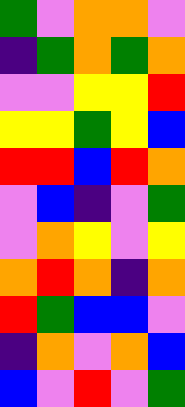[["green", "violet", "orange", "orange", "violet"], ["indigo", "green", "orange", "green", "orange"], ["violet", "violet", "yellow", "yellow", "red"], ["yellow", "yellow", "green", "yellow", "blue"], ["red", "red", "blue", "red", "orange"], ["violet", "blue", "indigo", "violet", "green"], ["violet", "orange", "yellow", "violet", "yellow"], ["orange", "red", "orange", "indigo", "orange"], ["red", "green", "blue", "blue", "violet"], ["indigo", "orange", "violet", "orange", "blue"], ["blue", "violet", "red", "violet", "green"]]